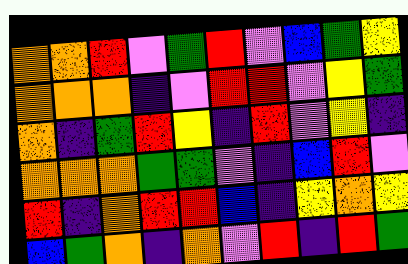[["orange", "orange", "red", "violet", "green", "red", "violet", "blue", "green", "yellow"], ["orange", "orange", "orange", "indigo", "violet", "red", "red", "violet", "yellow", "green"], ["orange", "indigo", "green", "red", "yellow", "indigo", "red", "violet", "yellow", "indigo"], ["orange", "orange", "orange", "green", "green", "violet", "indigo", "blue", "red", "violet"], ["red", "indigo", "orange", "red", "red", "blue", "indigo", "yellow", "orange", "yellow"], ["blue", "green", "orange", "indigo", "orange", "violet", "red", "indigo", "red", "green"]]